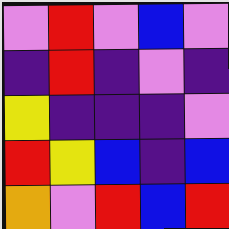[["violet", "red", "violet", "blue", "violet"], ["indigo", "red", "indigo", "violet", "indigo"], ["yellow", "indigo", "indigo", "indigo", "violet"], ["red", "yellow", "blue", "indigo", "blue"], ["orange", "violet", "red", "blue", "red"]]